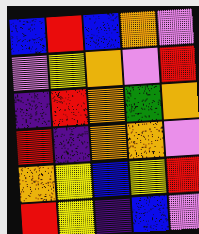[["blue", "red", "blue", "orange", "violet"], ["violet", "yellow", "orange", "violet", "red"], ["indigo", "red", "orange", "green", "orange"], ["red", "indigo", "orange", "orange", "violet"], ["orange", "yellow", "blue", "yellow", "red"], ["red", "yellow", "indigo", "blue", "violet"]]